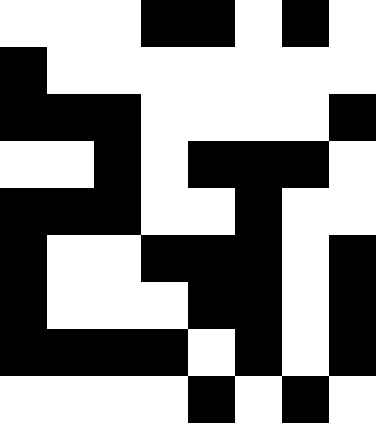[["white", "white", "white", "black", "black", "white", "black", "white"], ["black", "white", "white", "white", "white", "white", "white", "white"], ["black", "black", "black", "white", "white", "white", "white", "black"], ["white", "white", "black", "white", "black", "black", "black", "white"], ["black", "black", "black", "white", "white", "black", "white", "white"], ["black", "white", "white", "black", "black", "black", "white", "black"], ["black", "white", "white", "white", "black", "black", "white", "black"], ["black", "black", "black", "black", "white", "black", "white", "black"], ["white", "white", "white", "white", "black", "white", "black", "white"]]